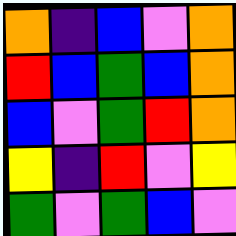[["orange", "indigo", "blue", "violet", "orange"], ["red", "blue", "green", "blue", "orange"], ["blue", "violet", "green", "red", "orange"], ["yellow", "indigo", "red", "violet", "yellow"], ["green", "violet", "green", "blue", "violet"]]